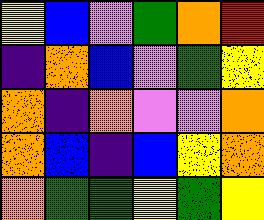[["yellow", "blue", "violet", "green", "orange", "red"], ["indigo", "orange", "blue", "violet", "green", "yellow"], ["orange", "indigo", "orange", "violet", "violet", "orange"], ["orange", "blue", "indigo", "blue", "yellow", "orange"], ["orange", "green", "green", "yellow", "green", "yellow"]]